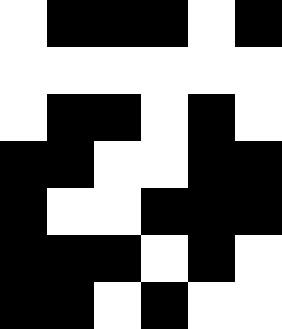[["white", "black", "black", "black", "white", "black"], ["white", "white", "white", "white", "white", "white"], ["white", "black", "black", "white", "black", "white"], ["black", "black", "white", "white", "black", "black"], ["black", "white", "white", "black", "black", "black"], ["black", "black", "black", "white", "black", "white"], ["black", "black", "white", "black", "white", "white"]]